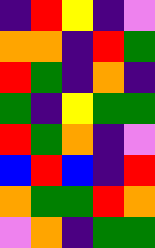[["indigo", "red", "yellow", "indigo", "violet"], ["orange", "orange", "indigo", "red", "green"], ["red", "green", "indigo", "orange", "indigo"], ["green", "indigo", "yellow", "green", "green"], ["red", "green", "orange", "indigo", "violet"], ["blue", "red", "blue", "indigo", "red"], ["orange", "green", "green", "red", "orange"], ["violet", "orange", "indigo", "green", "green"]]